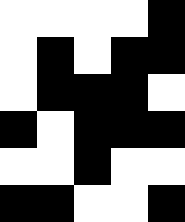[["white", "white", "white", "white", "black"], ["white", "black", "white", "black", "black"], ["white", "black", "black", "black", "white"], ["black", "white", "black", "black", "black"], ["white", "white", "black", "white", "white"], ["black", "black", "white", "white", "black"]]